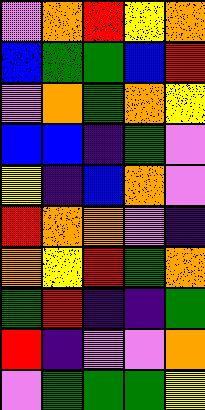[["violet", "orange", "red", "yellow", "orange"], ["blue", "green", "green", "blue", "red"], ["violet", "orange", "green", "orange", "yellow"], ["blue", "blue", "indigo", "green", "violet"], ["yellow", "indigo", "blue", "orange", "violet"], ["red", "orange", "orange", "violet", "indigo"], ["orange", "yellow", "red", "green", "orange"], ["green", "red", "indigo", "indigo", "green"], ["red", "indigo", "violet", "violet", "orange"], ["violet", "green", "green", "green", "yellow"]]